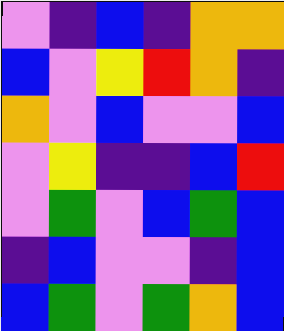[["violet", "indigo", "blue", "indigo", "orange", "orange"], ["blue", "violet", "yellow", "red", "orange", "indigo"], ["orange", "violet", "blue", "violet", "violet", "blue"], ["violet", "yellow", "indigo", "indigo", "blue", "red"], ["violet", "green", "violet", "blue", "green", "blue"], ["indigo", "blue", "violet", "violet", "indigo", "blue"], ["blue", "green", "violet", "green", "orange", "blue"]]